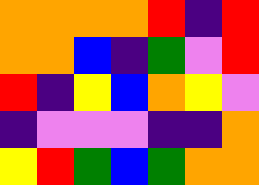[["orange", "orange", "orange", "orange", "red", "indigo", "red"], ["orange", "orange", "blue", "indigo", "green", "violet", "red"], ["red", "indigo", "yellow", "blue", "orange", "yellow", "violet"], ["indigo", "violet", "violet", "violet", "indigo", "indigo", "orange"], ["yellow", "red", "green", "blue", "green", "orange", "orange"]]